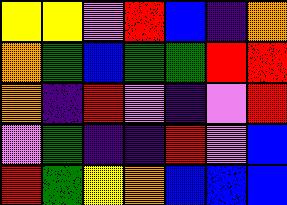[["yellow", "yellow", "violet", "red", "blue", "indigo", "orange"], ["orange", "green", "blue", "green", "green", "red", "red"], ["orange", "indigo", "red", "violet", "indigo", "violet", "red"], ["violet", "green", "indigo", "indigo", "red", "violet", "blue"], ["red", "green", "yellow", "orange", "blue", "blue", "blue"]]